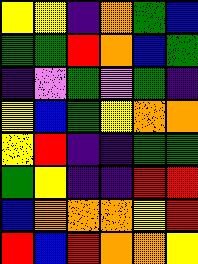[["yellow", "yellow", "indigo", "orange", "green", "blue"], ["green", "green", "red", "orange", "blue", "green"], ["indigo", "violet", "green", "violet", "green", "indigo"], ["yellow", "blue", "green", "yellow", "orange", "orange"], ["yellow", "red", "indigo", "indigo", "green", "green"], ["green", "yellow", "indigo", "indigo", "red", "red"], ["blue", "orange", "orange", "orange", "yellow", "red"], ["red", "blue", "red", "orange", "orange", "yellow"]]